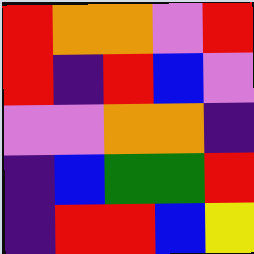[["red", "orange", "orange", "violet", "red"], ["red", "indigo", "red", "blue", "violet"], ["violet", "violet", "orange", "orange", "indigo"], ["indigo", "blue", "green", "green", "red"], ["indigo", "red", "red", "blue", "yellow"]]